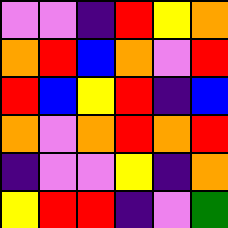[["violet", "violet", "indigo", "red", "yellow", "orange"], ["orange", "red", "blue", "orange", "violet", "red"], ["red", "blue", "yellow", "red", "indigo", "blue"], ["orange", "violet", "orange", "red", "orange", "red"], ["indigo", "violet", "violet", "yellow", "indigo", "orange"], ["yellow", "red", "red", "indigo", "violet", "green"]]